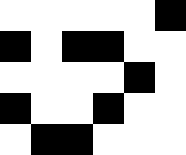[["white", "white", "white", "white", "white", "black"], ["black", "white", "black", "black", "white", "white"], ["white", "white", "white", "white", "black", "white"], ["black", "white", "white", "black", "white", "white"], ["white", "black", "black", "white", "white", "white"]]